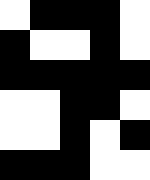[["white", "black", "black", "black", "white"], ["black", "white", "white", "black", "white"], ["black", "black", "black", "black", "black"], ["white", "white", "black", "black", "white"], ["white", "white", "black", "white", "black"], ["black", "black", "black", "white", "white"]]